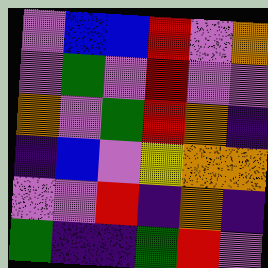[["violet", "blue", "blue", "red", "violet", "orange"], ["violet", "green", "violet", "red", "violet", "violet"], ["orange", "violet", "green", "red", "orange", "indigo"], ["indigo", "blue", "violet", "yellow", "orange", "orange"], ["violet", "violet", "red", "indigo", "orange", "indigo"], ["green", "indigo", "indigo", "green", "red", "violet"]]